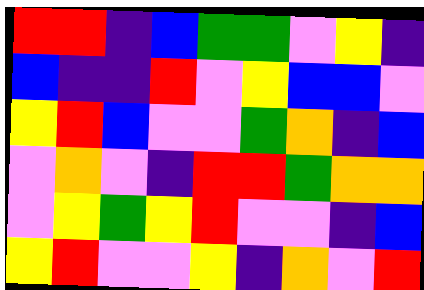[["red", "red", "indigo", "blue", "green", "green", "violet", "yellow", "indigo"], ["blue", "indigo", "indigo", "red", "violet", "yellow", "blue", "blue", "violet"], ["yellow", "red", "blue", "violet", "violet", "green", "orange", "indigo", "blue"], ["violet", "orange", "violet", "indigo", "red", "red", "green", "orange", "orange"], ["violet", "yellow", "green", "yellow", "red", "violet", "violet", "indigo", "blue"], ["yellow", "red", "violet", "violet", "yellow", "indigo", "orange", "violet", "red"]]